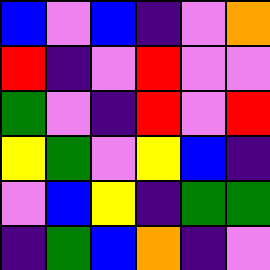[["blue", "violet", "blue", "indigo", "violet", "orange"], ["red", "indigo", "violet", "red", "violet", "violet"], ["green", "violet", "indigo", "red", "violet", "red"], ["yellow", "green", "violet", "yellow", "blue", "indigo"], ["violet", "blue", "yellow", "indigo", "green", "green"], ["indigo", "green", "blue", "orange", "indigo", "violet"]]